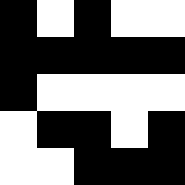[["black", "white", "black", "white", "white"], ["black", "black", "black", "black", "black"], ["black", "white", "white", "white", "white"], ["white", "black", "black", "white", "black"], ["white", "white", "black", "black", "black"]]